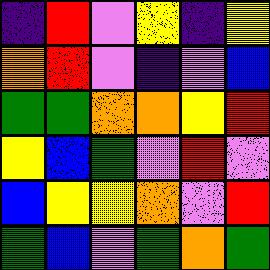[["indigo", "red", "violet", "yellow", "indigo", "yellow"], ["orange", "red", "violet", "indigo", "violet", "blue"], ["green", "green", "orange", "orange", "yellow", "red"], ["yellow", "blue", "green", "violet", "red", "violet"], ["blue", "yellow", "yellow", "orange", "violet", "red"], ["green", "blue", "violet", "green", "orange", "green"]]